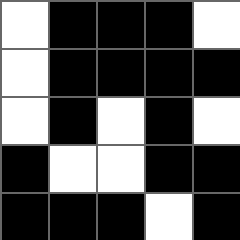[["white", "black", "black", "black", "white"], ["white", "black", "black", "black", "black"], ["white", "black", "white", "black", "white"], ["black", "white", "white", "black", "black"], ["black", "black", "black", "white", "black"]]